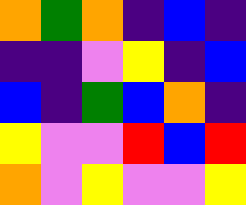[["orange", "green", "orange", "indigo", "blue", "indigo"], ["indigo", "indigo", "violet", "yellow", "indigo", "blue"], ["blue", "indigo", "green", "blue", "orange", "indigo"], ["yellow", "violet", "violet", "red", "blue", "red"], ["orange", "violet", "yellow", "violet", "violet", "yellow"]]